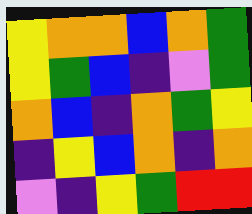[["yellow", "orange", "orange", "blue", "orange", "green"], ["yellow", "green", "blue", "indigo", "violet", "green"], ["orange", "blue", "indigo", "orange", "green", "yellow"], ["indigo", "yellow", "blue", "orange", "indigo", "orange"], ["violet", "indigo", "yellow", "green", "red", "red"]]